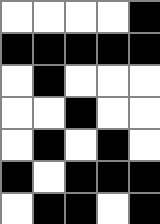[["white", "white", "white", "white", "black"], ["black", "black", "black", "black", "black"], ["white", "black", "white", "white", "white"], ["white", "white", "black", "white", "white"], ["white", "black", "white", "black", "white"], ["black", "white", "black", "black", "black"], ["white", "black", "black", "white", "black"]]